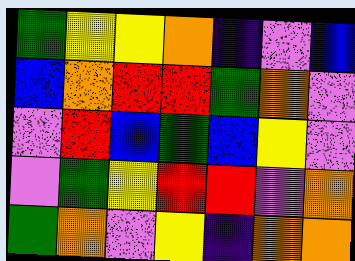[["green", "yellow", "yellow", "orange", "indigo", "violet", "blue"], ["blue", "orange", "red", "red", "green", "orange", "violet"], ["violet", "red", "blue", "green", "blue", "yellow", "violet"], ["violet", "green", "yellow", "red", "red", "violet", "orange"], ["green", "orange", "violet", "yellow", "indigo", "orange", "orange"]]